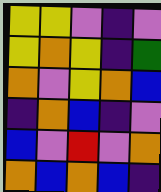[["yellow", "yellow", "violet", "indigo", "violet"], ["yellow", "orange", "yellow", "indigo", "green"], ["orange", "violet", "yellow", "orange", "blue"], ["indigo", "orange", "blue", "indigo", "violet"], ["blue", "violet", "red", "violet", "orange"], ["orange", "blue", "orange", "blue", "indigo"]]